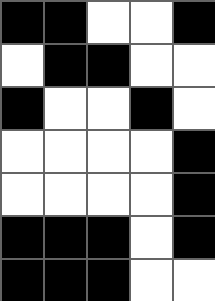[["black", "black", "white", "white", "black"], ["white", "black", "black", "white", "white"], ["black", "white", "white", "black", "white"], ["white", "white", "white", "white", "black"], ["white", "white", "white", "white", "black"], ["black", "black", "black", "white", "black"], ["black", "black", "black", "white", "white"]]